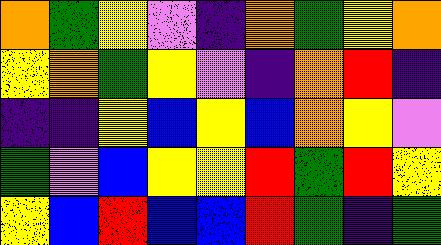[["orange", "green", "yellow", "violet", "indigo", "orange", "green", "yellow", "orange"], ["yellow", "orange", "green", "yellow", "violet", "indigo", "orange", "red", "indigo"], ["indigo", "indigo", "yellow", "blue", "yellow", "blue", "orange", "yellow", "violet"], ["green", "violet", "blue", "yellow", "yellow", "red", "green", "red", "yellow"], ["yellow", "blue", "red", "blue", "blue", "red", "green", "indigo", "green"]]